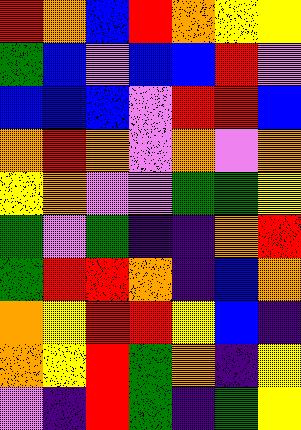[["red", "orange", "blue", "red", "orange", "yellow", "yellow"], ["green", "blue", "violet", "blue", "blue", "red", "violet"], ["blue", "blue", "blue", "violet", "red", "red", "blue"], ["orange", "red", "orange", "violet", "orange", "violet", "orange"], ["yellow", "orange", "violet", "violet", "green", "green", "yellow"], ["green", "violet", "green", "indigo", "indigo", "orange", "red"], ["green", "red", "red", "orange", "indigo", "blue", "orange"], ["orange", "yellow", "red", "red", "yellow", "blue", "indigo"], ["orange", "yellow", "red", "green", "orange", "indigo", "yellow"], ["violet", "indigo", "red", "green", "indigo", "green", "yellow"]]